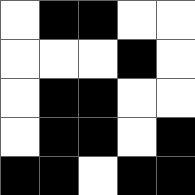[["white", "black", "black", "white", "white"], ["white", "white", "white", "black", "white"], ["white", "black", "black", "white", "white"], ["white", "black", "black", "white", "black"], ["black", "black", "white", "black", "black"]]